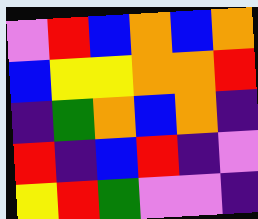[["violet", "red", "blue", "orange", "blue", "orange"], ["blue", "yellow", "yellow", "orange", "orange", "red"], ["indigo", "green", "orange", "blue", "orange", "indigo"], ["red", "indigo", "blue", "red", "indigo", "violet"], ["yellow", "red", "green", "violet", "violet", "indigo"]]